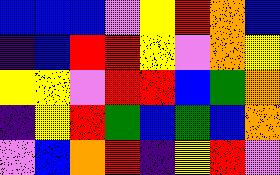[["blue", "blue", "blue", "violet", "yellow", "red", "orange", "blue"], ["indigo", "blue", "red", "red", "yellow", "violet", "orange", "yellow"], ["yellow", "yellow", "violet", "red", "red", "blue", "green", "orange"], ["indigo", "yellow", "red", "green", "blue", "green", "blue", "orange"], ["violet", "blue", "orange", "red", "indigo", "yellow", "red", "violet"]]